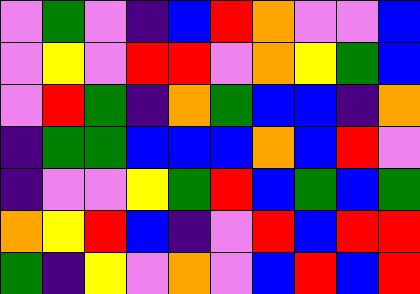[["violet", "green", "violet", "indigo", "blue", "red", "orange", "violet", "violet", "blue"], ["violet", "yellow", "violet", "red", "red", "violet", "orange", "yellow", "green", "blue"], ["violet", "red", "green", "indigo", "orange", "green", "blue", "blue", "indigo", "orange"], ["indigo", "green", "green", "blue", "blue", "blue", "orange", "blue", "red", "violet"], ["indigo", "violet", "violet", "yellow", "green", "red", "blue", "green", "blue", "green"], ["orange", "yellow", "red", "blue", "indigo", "violet", "red", "blue", "red", "red"], ["green", "indigo", "yellow", "violet", "orange", "violet", "blue", "red", "blue", "red"]]